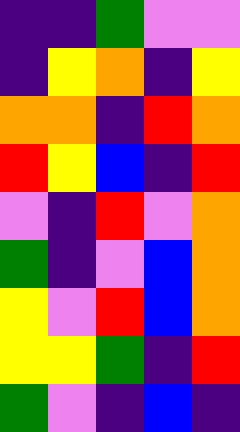[["indigo", "indigo", "green", "violet", "violet"], ["indigo", "yellow", "orange", "indigo", "yellow"], ["orange", "orange", "indigo", "red", "orange"], ["red", "yellow", "blue", "indigo", "red"], ["violet", "indigo", "red", "violet", "orange"], ["green", "indigo", "violet", "blue", "orange"], ["yellow", "violet", "red", "blue", "orange"], ["yellow", "yellow", "green", "indigo", "red"], ["green", "violet", "indigo", "blue", "indigo"]]